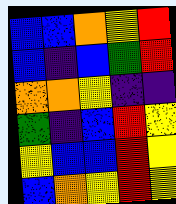[["blue", "blue", "orange", "yellow", "red"], ["blue", "indigo", "blue", "green", "red"], ["orange", "orange", "yellow", "indigo", "indigo"], ["green", "indigo", "blue", "red", "yellow"], ["yellow", "blue", "blue", "red", "yellow"], ["blue", "orange", "yellow", "red", "yellow"]]